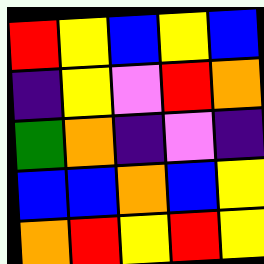[["red", "yellow", "blue", "yellow", "blue"], ["indigo", "yellow", "violet", "red", "orange"], ["green", "orange", "indigo", "violet", "indigo"], ["blue", "blue", "orange", "blue", "yellow"], ["orange", "red", "yellow", "red", "yellow"]]